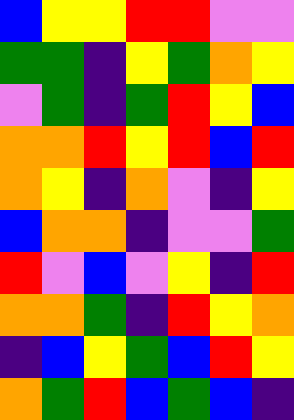[["blue", "yellow", "yellow", "red", "red", "violet", "violet"], ["green", "green", "indigo", "yellow", "green", "orange", "yellow"], ["violet", "green", "indigo", "green", "red", "yellow", "blue"], ["orange", "orange", "red", "yellow", "red", "blue", "red"], ["orange", "yellow", "indigo", "orange", "violet", "indigo", "yellow"], ["blue", "orange", "orange", "indigo", "violet", "violet", "green"], ["red", "violet", "blue", "violet", "yellow", "indigo", "red"], ["orange", "orange", "green", "indigo", "red", "yellow", "orange"], ["indigo", "blue", "yellow", "green", "blue", "red", "yellow"], ["orange", "green", "red", "blue", "green", "blue", "indigo"]]